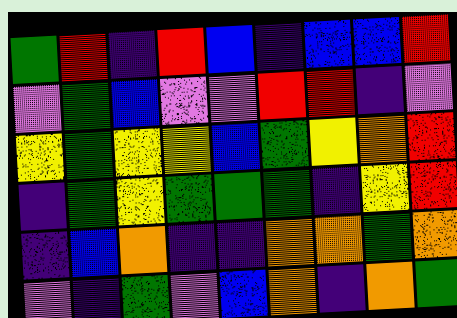[["green", "red", "indigo", "red", "blue", "indigo", "blue", "blue", "red"], ["violet", "green", "blue", "violet", "violet", "red", "red", "indigo", "violet"], ["yellow", "green", "yellow", "yellow", "blue", "green", "yellow", "orange", "red"], ["indigo", "green", "yellow", "green", "green", "green", "indigo", "yellow", "red"], ["indigo", "blue", "orange", "indigo", "indigo", "orange", "orange", "green", "orange"], ["violet", "indigo", "green", "violet", "blue", "orange", "indigo", "orange", "green"]]